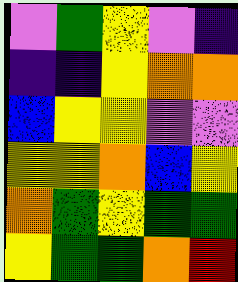[["violet", "green", "yellow", "violet", "indigo"], ["indigo", "indigo", "yellow", "orange", "orange"], ["blue", "yellow", "yellow", "violet", "violet"], ["yellow", "yellow", "orange", "blue", "yellow"], ["orange", "green", "yellow", "green", "green"], ["yellow", "green", "green", "orange", "red"]]